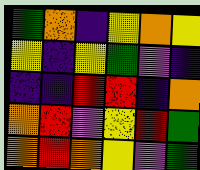[["green", "orange", "indigo", "yellow", "orange", "yellow"], ["yellow", "indigo", "yellow", "green", "violet", "indigo"], ["indigo", "indigo", "red", "red", "indigo", "orange"], ["orange", "red", "violet", "yellow", "red", "green"], ["orange", "red", "orange", "yellow", "violet", "green"]]